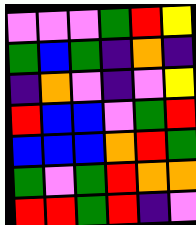[["violet", "violet", "violet", "green", "red", "yellow"], ["green", "blue", "green", "indigo", "orange", "indigo"], ["indigo", "orange", "violet", "indigo", "violet", "yellow"], ["red", "blue", "blue", "violet", "green", "red"], ["blue", "blue", "blue", "orange", "red", "green"], ["green", "violet", "green", "red", "orange", "orange"], ["red", "red", "green", "red", "indigo", "violet"]]